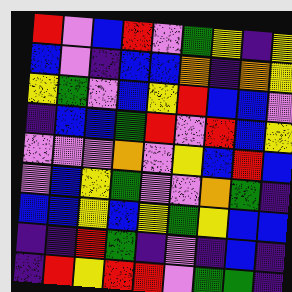[["red", "violet", "blue", "red", "violet", "green", "yellow", "indigo", "yellow"], ["blue", "violet", "indigo", "blue", "blue", "orange", "indigo", "orange", "yellow"], ["yellow", "green", "violet", "blue", "yellow", "red", "blue", "blue", "violet"], ["indigo", "blue", "blue", "green", "red", "violet", "red", "blue", "yellow"], ["violet", "violet", "violet", "orange", "violet", "yellow", "blue", "red", "blue"], ["violet", "blue", "yellow", "green", "violet", "violet", "orange", "green", "indigo"], ["blue", "blue", "yellow", "blue", "yellow", "green", "yellow", "blue", "blue"], ["indigo", "indigo", "red", "green", "indigo", "violet", "indigo", "blue", "indigo"], ["indigo", "red", "yellow", "red", "red", "violet", "green", "green", "indigo"]]